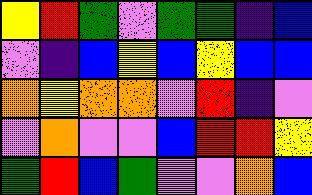[["yellow", "red", "green", "violet", "green", "green", "indigo", "blue"], ["violet", "indigo", "blue", "yellow", "blue", "yellow", "blue", "blue"], ["orange", "yellow", "orange", "orange", "violet", "red", "indigo", "violet"], ["violet", "orange", "violet", "violet", "blue", "red", "red", "yellow"], ["green", "red", "blue", "green", "violet", "violet", "orange", "blue"]]